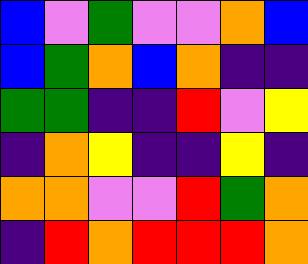[["blue", "violet", "green", "violet", "violet", "orange", "blue"], ["blue", "green", "orange", "blue", "orange", "indigo", "indigo"], ["green", "green", "indigo", "indigo", "red", "violet", "yellow"], ["indigo", "orange", "yellow", "indigo", "indigo", "yellow", "indigo"], ["orange", "orange", "violet", "violet", "red", "green", "orange"], ["indigo", "red", "orange", "red", "red", "red", "orange"]]